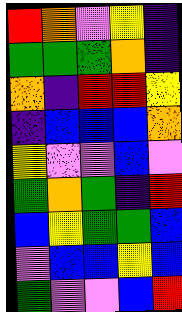[["red", "orange", "violet", "yellow", "indigo"], ["green", "green", "green", "orange", "indigo"], ["orange", "indigo", "red", "red", "yellow"], ["indigo", "blue", "blue", "blue", "orange"], ["yellow", "violet", "violet", "blue", "violet"], ["green", "orange", "green", "indigo", "red"], ["blue", "yellow", "green", "green", "blue"], ["violet", "blue", "blue", "yellow", "blue"], ["green", "violet", "violet", "blue", "red"]]